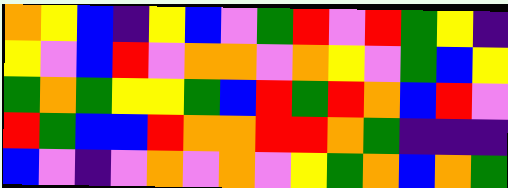[["orange", "yellow", "blue", "indigo", "yellow", "blue", "violet", "green", "red", "violet", "red", "green", "yellow", "indigo"], ["yellow", "violet", "blue", "red", "violet", "orange", "orange", "violet", "orange", "yellow", "violet", "green", "blue", "yellow"], ["green", "orange", "green", "yellow", "yellow", "green", "blue", "red", "green", "red", "orange", "blue", "red", "violet"], ["red", "green", "blue", "blue", "red", "orange", "orange", "red", "red", "orange", "green", "indigo", "indigo", "indigo"], ["blue", "violet", "indigo", "violet", "orange", "violet", "orange", "violet", "yellow", "green", "orange", "blue", "orange", "green"]]